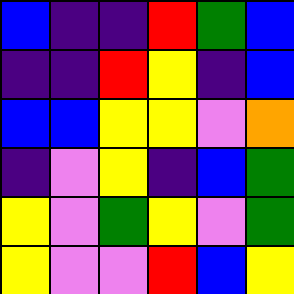[["blue", "indigo", "indigo", "red", "green", "blue"], ["indigo", "indigo", "red", "yellow", "indigo", "blue"], ["blue", "blue", "yellow", "yellow", "violet", "orange"], ["indigo", "violet", "yellow", "indigo", "blue", "green"], ["yellow", "violet", "green", "yellow", "violet", "green"], ["yellow", "violet", "violet", "red", "blue", "yellow"]]